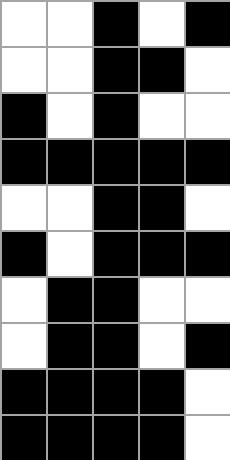[["white", "white", "black", "white", "black"], ["white", "white", "black", "black", "white"], ["black", "white", "black", "white", "white"], ["black", "black", "black", "black", "black"], ["white", "white", "black", "black", "white"], ["black", "white", "black", "black", "black"], ["white", "black", "black", "white", "white"], ["white", "black", "black", "white", "black"], ["black", "black", "black", "black", "white"], ["black", "black", "black", "black", "white"]]